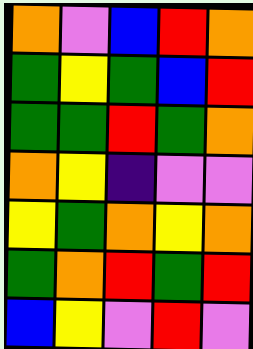[["orange", "violet", "blue", "red", "orange"], ["green", "yellow", "green", "blue", "red"], ["green", "green", "red", "green", "orange"], ["orange", "yellow", "indigo", "violet", "violet"], ["yellow", "green", "orange", "yellow", "orange"], ["green", "orange", "red", "green", "red"], ["blue", "yellow", "violet", "red", "violet"]]